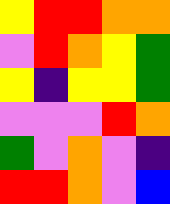[["yellow", "red", "red", "orange", "orange"], ["violet", "red", "orange", "yellow", "green"], ["yellow", "indigo", "yellow", "yellow", "green"], ["violet", "violet", "violet", "red", "orange"], ["green", "violet", "orange", "violet", "indigo"], ["red", "red", "orange", "violet", "blue"]]